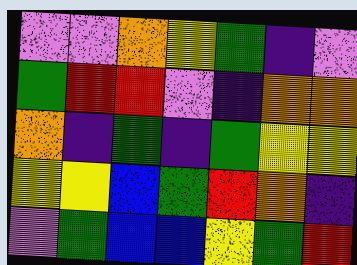[["violet", "violet", "orange", "yellow", "green", "indigo", "violet"], ["green", "red", "red", "violet", "indigo", "orange", "orange"], ["orange", "indigo", "green", "indigo", "green", "yellow", "yellow"], ["yellow", "yellow", "blue", "green", "red", "orange", "indigo"], ["violet", "green", "blue", "blue", "yellow", "green", "red"]]